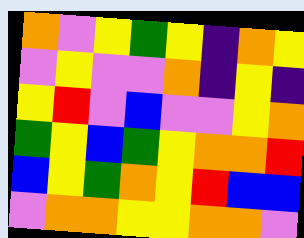[["orange", "violet", "yellow", "green", "yellow", "indigo", "orange", "yellow"], ["violet", "yellow", "violet", "violet", "orange", "indigo", "yellow", "indigo"], ["yellow", "red", "violet", "blue", "violet", "violet", "yellow", "orange"], ["green", "yellow", "blue", "green", "yellow", "orange", "orange", "red"], ["blue", "yellow", "green", "orange", "yellow", "red", "blue", "blue"], ["violet", "orange", "orange", "yellow", "yellow", "orange", "orange", "violet"]]